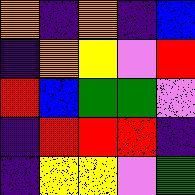[["orange", "indigo", "orange", "indigo", "blue"], ["indigo", "orange", "yellow", "violet", "red"], ["red", "blue", "green", "green", "violet"], ["indigo", "red", "red", "red", "indigo"], ["indigo", "yellow", "yellow", "violet", "green"]]